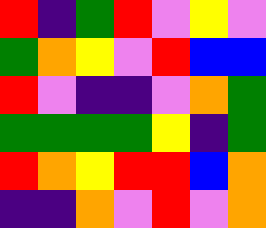[["red", "indigo", "green", "red", "violet", "yellow", "violet"], ["green", "orange", "yellow", "violet", "red", "blue", "blue"], ["red", "violet", "indigo", "indigo", "violet", "orange", "green"], ["green", "green", "green", "green", "yellow", "indigo", "green"], ["red", "orange", "yellow", "red", "red", "blue", "orange"], ["indigo", "indigo", "orange", "violet", "red", "violet", "orange"]]